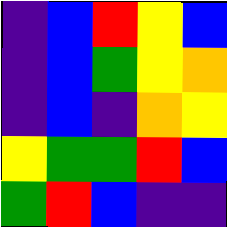[["indigo", "blue", "red", "yellow", "blue"], ["indigo", "blue", "green", "yellow", "orange"], ["indigo", "blue", "indigo", "orange", "yellow"], ["yellow", "green", "green", "red", "blue"], ["green", "red", "blue", "indigo", "indigo"]]